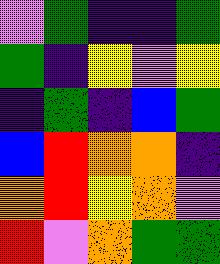[["violet", "green", "indigo", "indigo", "green"], ["green", "indigo", "yellow", "violet", "yellow"], ["indigo", "green", "indigo", "blue", "green"], ["blue", "red", "orange", "orange", "indigo"], ["orange", "red", "yellow", "orange", "violet"], ["red", "violet", "orange", "green", "green"]]